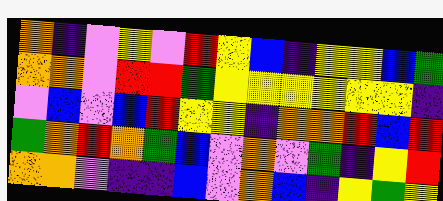[["orange", "indigo", "violet", "yellow", "violet", "red", "yellow", "blue", "indigo", "yellow", "yellow", "blue", "green"], ["orange", "orange", "violet", "red", "red", "green", "yellow", "yellow", "yellow", "yellow", "yellow", "yellow", "indigo"], ["violet", "blue", "violet", "blue", "red", "yellow", "yellow", "indigo", "orange", "orange", "red", "blue", "red"], ["green", "orange", "red", "orange", "green", "blue", "violet", "orange", "violet", "green", "indigo", "yellow", "red"], ["orange", "orange", "violet", "indigo", "indigo", "blue", "violet", "orange", "blue", "indigo", "yellow", "green", "yellow"]]